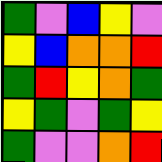[["green", "violet", "blue", "yellow", "violet"], ["yellow", "blue", "orange", "orange", "red"], ["green", "red", "yellow", "orange", "green"], ["yellow", "green", "violet", "green", "yellow"], ["green", "violet", "violet", "orange", "red"]]